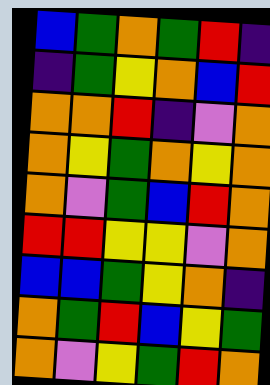[["blue", "green", "orange", "green", "red", "indigo"], ["indigo", "green", "yellow", "orange", "blue", "red"], ["orange", "orange", "red", "indigo", "violet", "orange"], ["orange", "yellow", "green", "orange", "yellow", "orange"], ["orange", "violet", "green", "blue", "red", "orange"], ["red", "red", "yellow", "yellow", "violet", "orange"], ["blue", "blue", "green", "yellow", "orange", "indigo"], ["orange", "green", "red", "blue", "yellow", "green"], ["orange", "violet", "yellow", "green", "red", "orange"]]